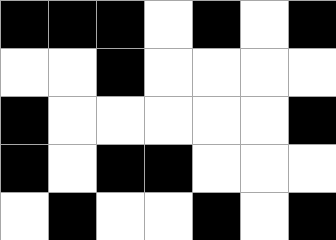[["black", "black", "black", "white", "black", "white", "black"], ["white", "white", "black", "white", "white", "white", "white"], ["black", "white", "white", "white", "white", "white", "black"], ["black", "white", "black", "black", "white", "white", "white"], ["white", "black", "white", "white", "black", "white", "black"]]